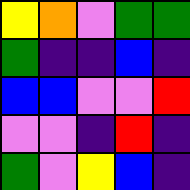[["yellow", "orange", "violet", "green", "green"], ["green", "indigo", "indigo", "blue", "indigo"], ["blue", "blue", "violet", "violet", "red"], ["violet", "violet", "indigo", "red", "indigo"], ["green", "violet", "yellow", "blue", "indigo"]]